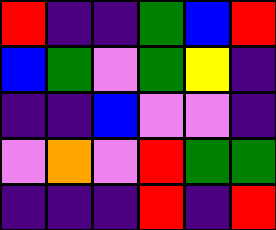[["red", "indigo", "indigo", "green", "blue", "red"], ["blue", "green", "violet", "green", "yellow", "indigo"], ["indigo", "indigo", "blue", "violet", "violet", "indigo"], ["violet", "orange", "violet", "red", "green", "green"], ["indigo", "indigo", "indigo", "red", "indigo", "red"]]